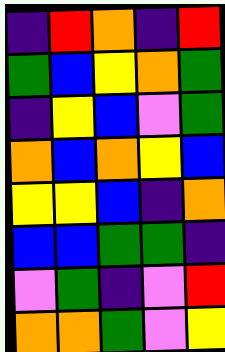[["indigo", "red", "orange", "indigo", "red"], ["green", "blue", "yellow", "orange", "green"], ["indigo", "yellow", "blue", "violet", "green"], ["orange", "blue", "orange", "yellow", "blue"], ["yellow", "yellow", "blue", "indigo", "orange"], ["blue", "blue", "green", "green", "indigo"], ["violet", "green", "indigo", "violet", "red"], ["orange", "orange", "green", "violet", "yellow"]]